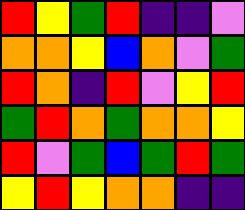[["red", "yellow", "green", "red", "indigo", "indigo", "violet"], ["orange", "orange", "yellow", "blue", "orange", "violet", "green"], ["red", "orange", "indigo", "red", "violet", "yellow", "red"], ["green", "red", "orange", "green", "orange", "orange", "yellow"], ["red", "violet", "green", "blue", "green", "red", "green"], ["yellow", "red", "yellow", "orange", "orange", "indigo", "indigo"]]